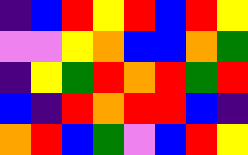[["indigo", "blue", "red", "yellow", "red", "blue", "red", "yellow"], ["violet", "violet", "yellow", "orange", "blue", "blue", "orange", "green"], ["indigo", "yellow", "green", "red", "orange", "red", "green", "red"], ["blue", "indigo", "red", "orange", "red", "red", "blue", "indigo"], ["orange", "red", "blue", "green", "violet", "blue", "red", "yellow"]]